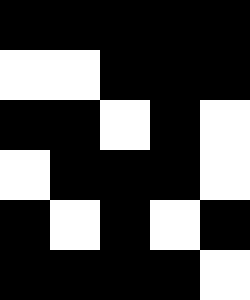[["black", "black", "black", "black", "black"], ["white", "white", "black", "black", "black"], ["black", "black", "white", "black", "white"], ["white", "black", "black", "black", "white"], ["black", "white", "black", "white", "black"], ["black", "black", "black", "black", "white"]]